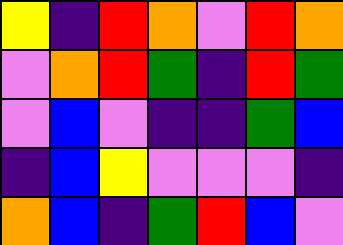[["yellow", "indigo", "red", "orange", "violet", "red", "orange"], ["violet", "orange", "red", "green", "indigo", "red", "green"], ["violet", "blue", "violet", "indigo", "indigo", "green", "blue"], ["indigo", "blue", "yellow", "violet", "violet", "violet", "indigo"], ["orange", "blue", "indigo", "green", "red", "blue", "violet"]]